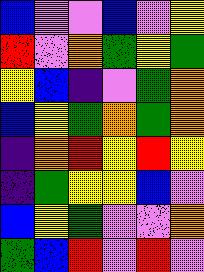[["blue", "violet", "violet", "blue", "violet", "yellow"], ["red", "violet", "orange", "green", "yellow", "green"], ["yellow", "blue", "indigo", "violet", "green", "orange"], ["blue", "yellow", "green", "orange", "green", "orange"], ["indigo", "orange", "red", "yellow", "red", "yellow"], ["indigo", "green", "yellow", "yellow", "blue", "violet"], ["blue", "yellow", "green", "violet", "violet", "orange"], ["green", "blue", "red", "violet", "red", "violet"]]